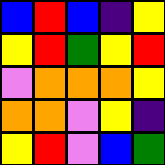[["blue", "red", "blue", "indigo", "yellow"], ["yellow", "red", "green", "yellow", "red"], ["violet", "orange", "orange", "orange", "yellow"], ["orange", "orange", "violet", "yellow", "indigo"], ["yellow", "red", "violet", "blue", "green"]]